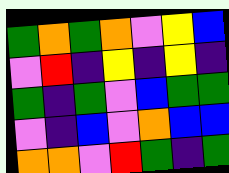[["green", "orange", "green", "orange", "violet", "yellow", "blue"], ["violet", "red", "indigo", "yellow", "indigo", "yellow", "indigo"], ["green", "indigo", "green", "violet", "blue", "green", "green"], ["violet", "indigo", "blue", "violet", "orange", "blue", "blue"], ["orange", "orange", "violet", "red", "green", "indigo", "green"]]